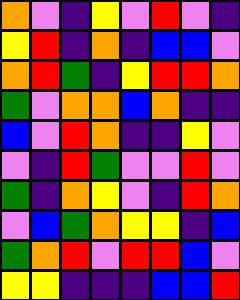[["orange", "violet", "indigo", "yellow", "violet", "red", "violet", "indigo"], ["yellow", "red", "indigo", "orange", "indigo", "blue", "blue", "violet"], ["orange", "red", "green", "indigo", "yellow", "red", "red", "orange"], ["green", "violet", "orange", "orange", "blue", "orange", "indigo", "indigo"], ["blue", "violet", "red", "orange", "indigo", "indigo", "yellow", "violet"], ["violet", "indigo", "red", "green", "violet", "violet", "red", "violet"], ["green", "indigo", "orange", "yellow", "violet", "indigo", "red", "orange"], ["violet", "blue", "green", "orange", "yellow", "yellow", "indigo", "blue"], ["green", "orange", "red", "violet", "red", "red", "blue", "violet"], ["yellow", "yellow", "indigo", "indigo", "indigo", "blue", "blue", "red"]]